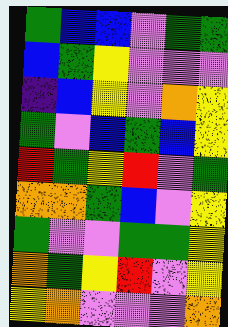[["green", "blue", "blue", "violet", "green", "green"], ["blue", "green", "yellow", "violet", "violet", "violet"], ["indigo", "blue", "yellow", "violet", "orange", "yellow"], ["green", "violet", "blue", "green", "blue", "yellow"], ["red", "green", "yellow", "red", "violet", "green"], ["orange", "orange", "green", "blue", "violet", "yellow"], ["green", "violet", "violet", "green", "green", "yellow"], ["orange", "green", "yellow", "red", "violet", "yellow"], ["yellow", "orange", "violet", "violet", "violet", "orange"]]